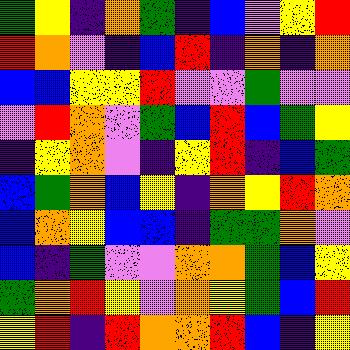[["green", "yellow", "indigo", "orange", "green", "indigo", "blue", "violet", "yellow", "red"], ["red", "orange", "violet", "indigo", "blue", "red", "indigo", "orange", "indigo", "orange"], ["blue", "blue", "yellow", "yellow", "red", "violet", "violet", "green", "violet", "violet"], ["violet", "red", "orange", "violet", "green", "blue", "red", "blue", "green", "yellow"], ["indigo", "yellow", "orange", "violet", "indigo", "yellow", "red", "indigo", "blue", "green"], ["blue", "green", "orange", "blue", "yellow", "indigo", "orange", "yellow", "red", "orange"], ["blue", "orange", "yellow", "blue", "blue", "indigo", "green", "green", "orange", "violet"], ["blue", "indigo", "green", "violet", "violet", "orange", "orange", "green", "blue", "yellow"], ["green", "orange", "red", "yellow", "violet", "orange", "yellow", "green", "blue", "red"], ["yellow", "red", "indigo", "red", "orange", "orange", "red", "blue", "indigo", "yellow"]]